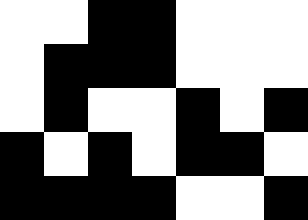[["white", "white", "black", "black", "white", "white", "white"], ["white", "black", "black", "black", "white", "white", "white"], ["white", "black", "white", "white", "black", "white", "black"], ["black", "white", "black", "white", "black", "black", "white"], ["black", "black", "black", "black", "white", "white", "black"]]